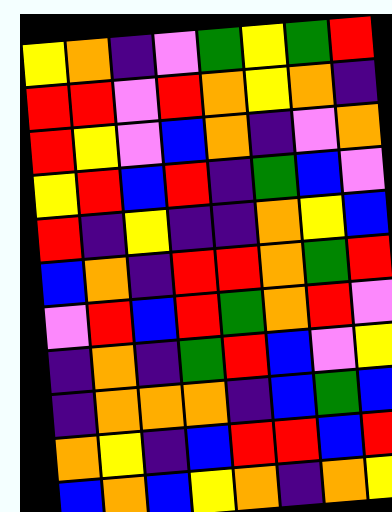[["yellow", "orange", "indigo", "violet", "green", "yellow", "green", "red"], ["red", "red", "violet", "red", "orange", "yellow", "orange", "indigo"], ["red", "yellow", "violet", "blue", "orange", "indigo", "violet", "orange"], ["yellow", "red", "blue", "red", "indigo", "green", "blue", "violet"], ["red", "indigo", "yellow", "indigo", "indigo", "orange", "yellow", "blue"], ["blue", "orange", "indigo", "red", "red", "orange", "green", "red"], ["violet", "red", "blue", "red", "green", "orange", "red", "violet"], ["indigo", "orange", "indigo", "green", "red", "blue", "violet", "yellow"], ["indigo", "orange", "orange", "orange", "indigo", "blue", "green", "blue"], ["orange", "yellow", "indigo", "blue", "red", "red", "blue", "red"], ["blue", "orange", "blue", "yellow", "orange", "indigo", "orange", "yellow"]]